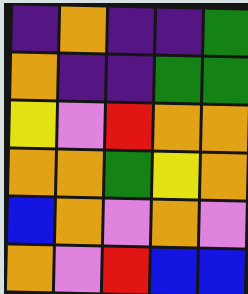[["indigo", "orange", "indigo", "indigo", "green"], ["orange", "indigo", "indigo", "green", "green"], ["yellow", "violet", "red", "orange", "orange"], ["orange", "orange", "green", "yellow", "orange"], ["blue", "orange", "violet", "orange", "violet"], ["orange", "violet", "red", "blue", "blue"]]